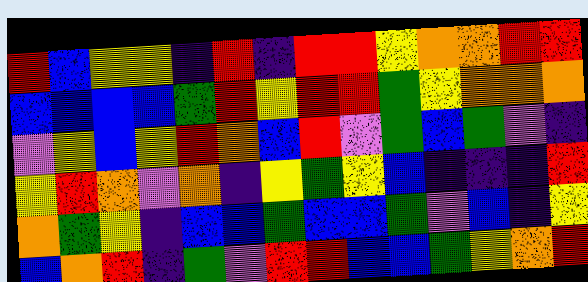[["red", "blue", "yellow", "yellow", "indigo", "red", "indigo", "red", "red", "yellow", "orange", "orange", "red", "red"], ["blue", "blue", "blue", "blue", "green", "red", "yellow", "red", "red", "green", "yellow", "orange", "orange", "orange"], ["violet", "yellow", "blue", "yellow", "red", "orange", "blue", "red", "violet", "green", "blue", "green", "violet", "indigo"], ["yellow", "red", "orange", "violet", "orange", "indigo", "yellow", "green", "yellow", "blue", "indigo", "indigo", "indigo", "red"], ["orange", "green", "yellow", "indigo", "blue", "blue", "green", "blue", "blue", "green", "violet", "blue", "indigo", "yellow"], ["blue", "orange", "red", "indigo", "green", "violet", "red", "red", "blue", "blue", "green", "yellow", "orange", "red"]]